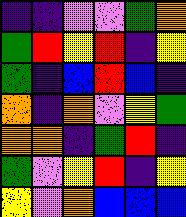[["indigo", "indigo", "violet", "violet", "green", "orange"], ["green", "red", "yellow", "red", "indigo", "yellow"], ["green", "indigo", "blue", "red", "blue", "indigo"], ["orange", "indigo", "orange", "violet", "yellow", "green"], ["orange", "orange", "indigo", "green", "red", "indigo"], ["green", "violet", "yellow", "red", "indigo", "yellow"], ["yellow", "violet", "orange", "blue", "blue", "blue"]]